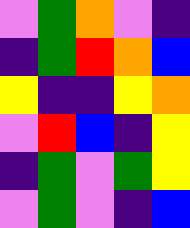[["violet", "green", "orange", "violet", "indigo"], ["indigo", "green", "red", "orange", "blue"], ["yellow", "indigo", "indigo", "yellow", "orange"], ["violet", "red", "blue", "indigo", "yellow"], ["indigo", "green", "violet", "green", "yellow"], ["violet", "green", "violet", "indigo", "blue"]]